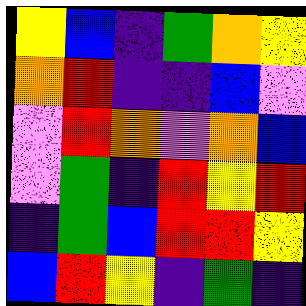[["yellow", "blue", "indigo", "green", "orange", "yellow"], ["orange", "red", "indigo", "indigo", "blue", "violet"], ["violet", "red", "orange", "violet", "orange", "blue"], ["violet", "green", "indigo", "red", "yellow", "red"], ["indigo", "green", "blue", "red", "red", "yellow"], ["blue", "red", "yellow", "indigo", "green", "indigo"]]